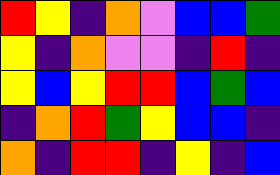[["red", "yellow", "indigo", "orange", "violet", "blue", "blue", "green"], ["yellow", "indigo", "orange", "violet", "violet", "indigo", "red", "indigo"], ["yellow", "blue", "yellow", "red", "red", "blue", "green", "blue"], ["indigo", "orange", "red", "green", "yellow", "blue", "blue", "indigo"], ["orange", "indigo", "red", "red", "indigo", "yellow", "indigo", "blue"]]